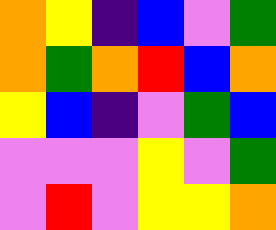[["orange", "yellow", "indigo", "blue", "violet", "green"], ["orange", "green", "orange", "red", "blue", "orange"], ["yellow", "blue", "indigo", "violet", "green", "blue"], ["violet", "violet", "violet", "yellow", "violet", "green"], ["violet", "red", "violet", "yellow", "yellow", "orange"]]